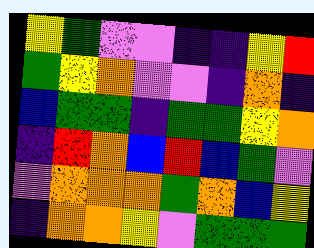[["yellow", "green", "violet", "violet", "indigo", "indigo", "yellow", "red"], ["green", "yellow", "orange", "violet", "violet", "indigo", "orange", "indigo"], ["blue", "green", "green", "indigo", "green", "green", "yellow", "orange"], ["indigo", "red", "orange", "blue", "red", "blue", "green", "violet"], ["violet", "orange", "orange", "orange", "green", "orange", "blue", "yellow"], ["indigo", "orange", "orange", "yellow", "violet", "green", "green", "green"]]